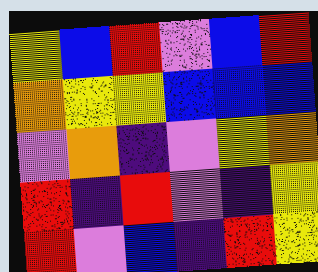[["yellow", "blue", "red", "violet", "blue", "red"], ["orange", "yellow", "yellow", "blue", "blue", "blue"], ["violet", "orange", "indigo", "violet", "yellow", "orange"], ["red", "indigo", "red", "violet", "indigo", "yellow"], ["red", "violet", "blue", "indigo", "red", "yellow"]]